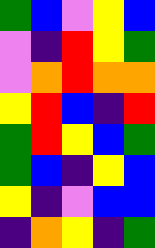[["green", "blue", "violet", "yellow", "blue"], ["violet", "indigo", "red", "yellow", "green"], ["violet", "orange", "red", "orange", "orange"], ["yellow", "red", "blue", "indigo", "red"], ["green", "red", "yellow", "blue", "green"], ["green", "blue", "indigo", "yellow", "blue"], ["yellow", "indigo", "violet", "blue", "blue"], ["indigo", "orange", "yellow", "indigo", "green"]]